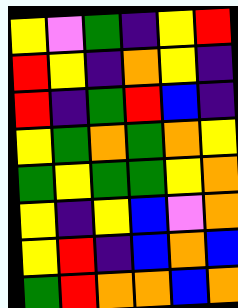[["yellow", "violet", "green", "indigo", "yellow", "red"], ["red", "yellow", "indigo", "orange", "yellow", "indigo"], ["red", "indigo", "green", "red", "blue", "indigo"], ["yellow", "green", "orange", "green", "orange", "yellow"], ["green", "yellow", "green", "green", "yellow", "orange"], ["yellow", "indigo", "yellow", "blue", "violet", "orange"], ["yellow", "red", "indigo", "blue", "orange", "blue"], ["green", "red", "orange", "orange", "blue", "orange"]]